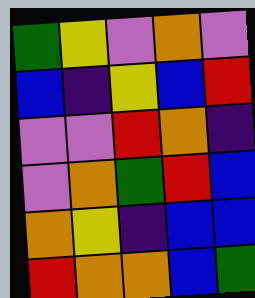[["green", "yellow", "violet", "orange", "violet"], ["blue", "indigo", "yellow", "blue", "red"], ["violet", "violet", "red", "orange", "indigo"], ["violet", "orange", "green", "red", "blue"], ["orange", "yellow", "indigo", "blue", "blue"], ["red", "orange", "orange", "blue", "green"]]